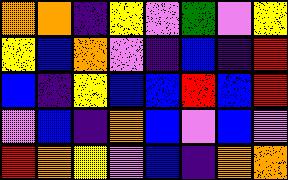[["orange", "orange", "indigo", "yellow", "violet", "green", "violet", "yellow"], ["yellow", "blue", "orange", "violet", "indigo", "blue", "indigo", "red"], ["blue", "indigo", "yellow", "blue", "blue", "red", "blue", "red"], ["violet", "blue", "indigo", "orange", "blue", "violet", "blue", "violet"], ["red", "orange", "yellow", "violet", "blue", "indigo", "orange", "orange"]]